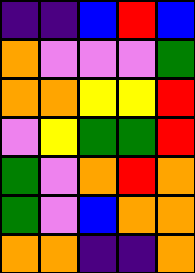[["indigo", "indigo", "blue", "red", "blue"], ["orange", "violet", "violet", "violet", "green"], ["orange", "orange", "yellow", "yellow", "red"], ["violet", "yellow", "green", "green", "red"], ["green", "violet", "orange", "red", "orange"], ["green", "violet", "blue", "orange", "orange"], ["orange", "orange", "indigo", "indigo", "orange"]]